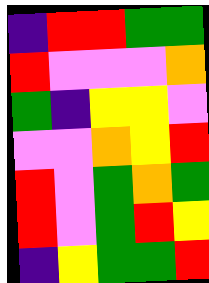[["indigo", "red", "red", "green", "green"], ["red", "violet", "violet", "violet", "orange"], ["green", "indigo", "yellow", "yellow", "violet"], ["violet", "violet", "orange", "yellow", "red"], ["red", "violet", "green", "orange", "green"], ["red", "violet", "green", "red", "yellow"], ["indigo", "yellow", "green", "green", "red"]]